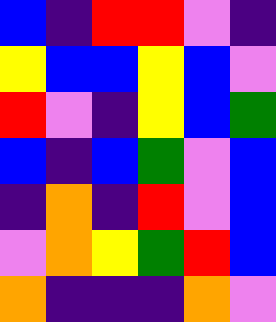[["blue", "indigo", "red", "red", "violet", "indigo"], ["yellow", "blue", "blue", "yellow", "blue", "violet"], ["red", "violet", "indigo", "yellow", "blue", "green"], ["blue", "indigo", "blue", "green", "violet", "blue"], ["indigo", "orange", "indigo", "red", "violet", "blue"], ["violet", "orange", "yellow", "green", "red", "blue"], ["orange", "indigo", "indigo", "indigo", "orange", "violet"]]